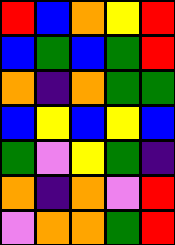[["red", "blue", "orange", "yellow", "red"], ["blue", "green", "blue", "green", "red"], ["orange", "indigo", "orange", "green", "green"], ["blue", "yellow", "blue", "yellow", "blue"], ["green", "violet", "yellow", "green", "indigo"], ["orange", "indigo", "orange", "violet", "red"], ["violet", "orange", "orange", "green", "red"]]